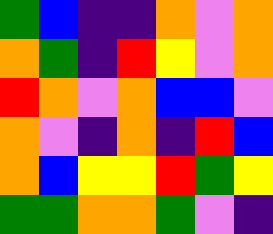[["green", "blue", "indigo", "indigo", "orange", "violet", "orange"], ["orange", "green", "indigo", "red", "yellow", "violet", "orange"], ["red", "orange", "violet", "orange", "blue", "blue", "violet"], ["orange", "violet", "indigo", "orange", "indigo", "red", "blue"], ["orange", "blue", "yellow", "yellow", "red", "green", "yellow"], ["green", "green", "orange", "orange", "green", "violet", "indigo"]]